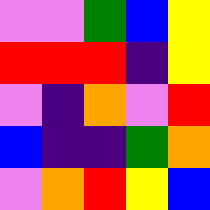[["violet", "violet", "green", "blue", "yellow"], ["red", "red", "red", "indigo", "yellow"], ["violet", "indigo", "orange", "violet", "red"], ["blue", "indigo", "indigo", "green", "orange"], ["violet", "orange", "red", "yellow", "blue"]]